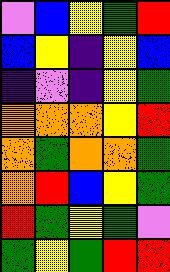[["violet", "blue", "yellow", "green", "red"], ["blue", "yellow", "indigo", "yellow", "blue"], ["indigo", "violet", "indigo", "yellow", "green"], ["orange", "orange", "orange", "yellow", "red"], ["orange", "green", "orange", "orange", "green"], ["orange", "red", "blue", "yellow", "green"], ["red", "green", "yellow", "green", "violet"], ["green", "yellow", "green", "red", "red"]]